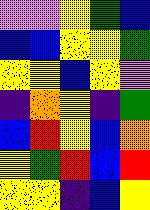[["violet", "violet", "yellow", "green", "blue"], ["blue", "blue", "yellow", "yellow", "green"], ["yellow", "yellow", "blue", "yellow", "violet"], ["indigo", "orange", "yellow", "indigo", "green"], ["blue", "red", "yellow", "blue", "orange"], ["yellow", "green", "red", "blue", "red"], ["yellow", "yellow", "indigo", "blue", "yellow"]]